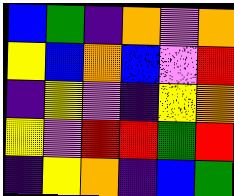[["blue", "green", "indigo", "orange", "violet", "orange"], ["yellow", "blue", "orange", "blue", "violet", "red"], ["indigo", "yellow", "violet", "indigo", "yellow", "orange"], ["yellow", "violet", "red", "red", "green", "red"], ["indigo", "yellow", "orange", "indigo", "blue", "green"]]